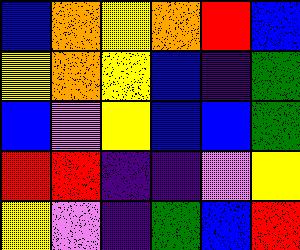[["blue", "orange", "yellow", "orange", "red", "blue"], ["yellow", "orange", "yellow", "blue", "indigo", "green"], ["blue", "violet", "yellow", "blue", "blue", "green"], ["red", "red", "indigo", "indigo", "violet", "yellow"], ["yellow", "violet", "indigo", "green", "blue", "red"]]